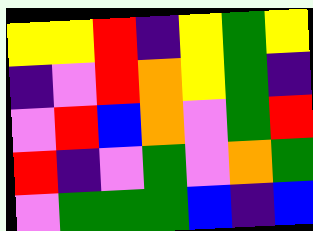[["yellow", "yellow", "red", "indigo", "yellow", "green", "yellow"], ["indigo", "violet", "red", "orange", "yellow", "green", "indigo"], ["violet", "red", "blue", "orange", "violet", "green", "red"], ["red", "indigo", "violet", "green", "violet", "orange", "green"], ["violet", "green", "green", "green", "blue", "indigo", "blue"]]